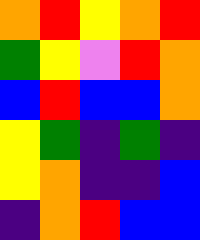[["orange", "red", "yellow", "orange", "red"], ["green", "yellow", "violet", "red", "orange"], ["blue", "red", "blue", "blue", "orange"], ["yellow", "green", "indigo", "green", "indigo"], ["yellow", "orange", "indigo", "indigo", "blue"], ["indigo", "orange", "red", "blue", "blue"]]